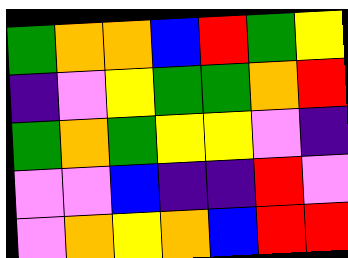[["green", "orange", "orange", "blue", "red", "green", "yellow"], ["indigo", "violet", "yellow", "green", "green", "orange", "red"], ["green", "orange", "green", "yellow", "yellow", "violet", "indigo"], ["violet", "violet", "blue", "indigo", "indigo", "red", "violet"], ["violet", "orange", "yellow", "orange", "blue", "red", "red"]]